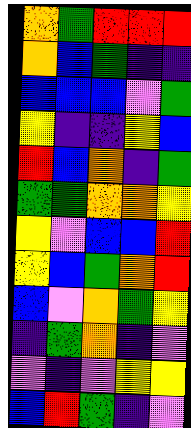[["orange", "green", "red", "red", "red"], ["orange", "blue", "green", "indigo", "indigo"], ["blue", "blue", "blue", "violet", "green"], ["yellow", "indigo", "indigo", "yellow", "blue"], ["red", "blue", "orange", "indigo", "green"], ["green", "green", "orange", "orange", "yellow"], ["yellow", "violet", "blue", "blue", "red"], ["yellow", "blue", "green", "orange", "red"], ["blue", "violet", "orange", "green", "yellow"], ["indigo", "green", "orange", "indigo", "violet"], ["violet", "indigo", "violet", "yellow", "yellow"], ["blue", "red", "green", "indigo", "violet"]]